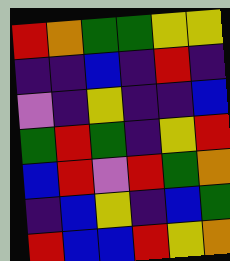[["red", "orange", "green", "green", "yellow", "yellow"], ["indigo", "indigo", "blue", "indigo", "red", "indigo"], ["violet", "indigo", "yellow", "indigo", "indigo", "blue"], ["green", "red", "green", "indigo", "yellow", "red"], ["blue", "red", "violet", "red", "green", "orange"], ["indigo", "blue", "yellow", "indigo", "blue", "green"], ["red", "blue", "blue", "red", "yellow", "orange"]]